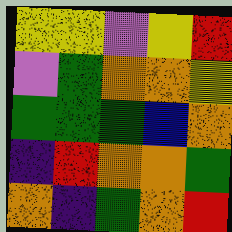[["yellow", "yellow", "violet", "yellow", "red"], ["violet", "green", "orange", "orange", "yellow"], ["green", "green", "green", "blue", "orange"], ["indigo", "red", "orange", "orange", "green"], ["orange", "indigo", "green", "orange", "red"]]